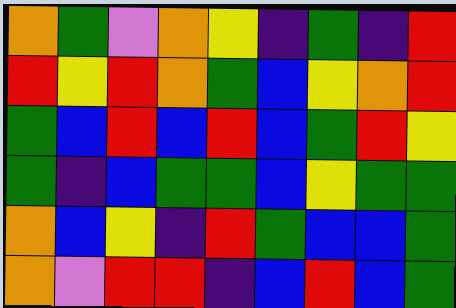[["orange", "green", "violet", "orange", "yellow", "indigo", "green", "indigo", "red"], ["red", "yellow", "red", "orange", "green", "blue", "yellow", "orange", "red"], ["green", "blue", "red", "blue", "red", "blue", "green", "red", "yellow"], ["green", "indigo", "blue", "green", "green", "blue", "yellow", "green", "green"], ["orange", "blue", "yellow", "indigo", "red", "green", "blue", "blue", "green"], ["orange", "violet", "red", "red", "indigo", "blue", "red", "blue", "green"]]